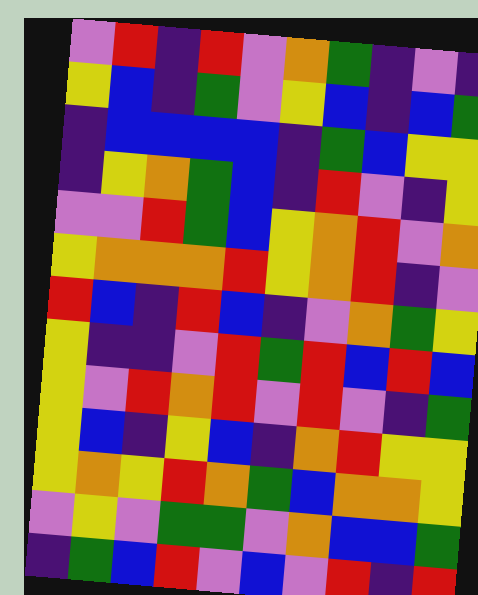[["violet", "red", "indigo", "red", "violet", "orange", "green", "indigo", "violet", "indigo"], ["yellow", "blue", "indigo", "green", "violet", "yellow", "blue", "indigo", "blue", "green"], ["indigo", "blue", "blue", "blue", "blue", "indigo", "green", "blue", "yellow", "yellow"], ["indigo", "yellow", "orange", "green", "blue", "indigo", "red", "violet", "indigo", "yellow"], ["violet", "violet", "red", "green", "blue", "yellow", "orange", "red", "violet", "orange"], ["yellow", "orange", "orange", "orange", "red", "yellow", "orange", "red", "indigo", "violet"], ["red", "blue", "indigo", "red", "blue", "indigo", "violet", "orange", "green", "yellow"], ["yellow", "indigo", "indigo", "violet", "red", "green", "red", "blue", "red", "blue"], ["yellow", "violet", "red", "orange", "red", "violet", "red", "violet", "indigo", "green"], ["yellow", "blue", "indigo", "yellow", "blue", "indigo", "orange", "red", "yellow", "yellow"], ["yellow", "orange", "yellow", "red", "orange", "green", "blue", "orange", "orange", "yellow"], ["violet", "yellow", "violet", "green", "green", "violet", "orange", "blue", "blue", "green"], ["indigo", "green", "blue", "red", "violet", "blue", "violet", "red", "indigo", "red"]]